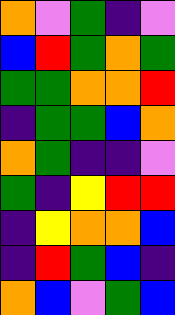[["orange", "violet", "green", "indigo", "violet"], ["blue", "red", "green", "orange", "green"], ["green", "green", "orange", "orange", "red"], ["indigo", "green", "green", "blue", "orange"], ["orange", "green", "indigo", "indigo", "violet"], ["green", "indigo", "yellow", "red", "red"], ["indigo", "yellow", "orange", "orange", "blue"], ["indigo", "red", "green", "blue", "indigo"], ["orange", "blue", "violet", "green", "blue"]]